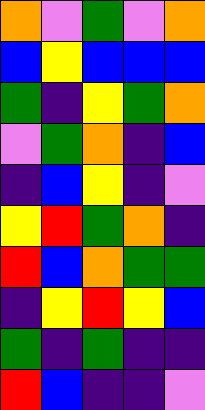[["orange", "violet", "green", "violet", "orange"], ["blue", "yellow", "blue", "blue", "blue"], ["green", "indigo", "yellow", "green", "orange"], ["violet", "green", "orange", "indigo", "blue"], ["indigo", "blue", "yellow", "indigo", "violet"], ["yellow", "red", "green", "orange", "indigo"], ["red", "blue", "orange", "green", "green"], ["indigo", "yellow", "red", "yellow", "blue"], ["green", "indigo", "green", "indigo", "indigo"], ["red", "blue", "indigo", "indigo", "violet"]]